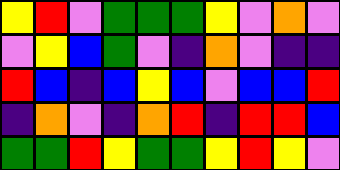[["yellow", "red", "violet", "green", "green", "green", "yellow", "violet", "orange", "violet"], ["violet", "yellow", "blue", "green", "violet", "indigo", "orange", "violet", "indigo", "indigo"], ["red", "blue", "indigo", "blue", "yellow", "blue", "violet", "blue", "blue", "red"], ["indigo", "orange", "violet", "indigo", "orange", "red", "indigo", "red", "red", "blue"], ["green", "green", "red", "yellow", "green", "green", "yellow", "red", "yellow", "violet"]]